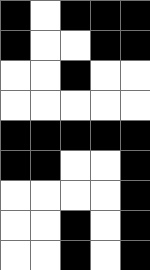[["black", "white", "black", "black", "black"], ["black", "white", "white", "black", "black"], ["white", "white", "black", "white", "white"], ["white", "white", "white", "white", "white"], ["black", "black", "black", "black", "black"], ["black", "black", "white", "white", "black"], ["white", "white", "white", "white", "black"], ["white", "white", "black", "white", "black"], ["white", "white", "black", "white", "black"]]